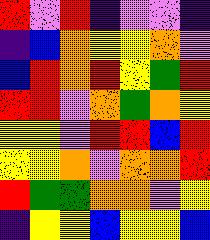[["red", "violet", "red", "indigo", "violet", "violet", "indigo"], ["indigo", "blue", "orange", "yellow", "yellow", "orange", "violet"], ["blue", "red", "orange", "red", "yellow", "green", "red"], ["red", "red", "violet", "orange", "green", "orange", "yellow"], ["yellow", "yellow", "violet", "red", "red", "blue", "red"], ["yellow", "yellow", "orange", "violet", "orange", "orange", "red"], ["red", "green", "green", "orange", "orange", "violet", "yellow"], ["indigo", "yellow", "yellow", "blue", "yellow", "yellow", "blue"]]